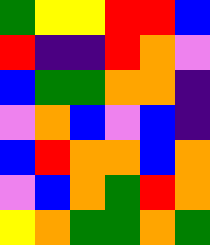[["green", "yellow", "yellow", "red", "red", "blue"], ["red", "indigo", "indigo", "red", "orange", "violet"], ["blue", "green", "green", "orange", "orange", "indigo"], ["violet", "orange", "blue", "violet", "blue", "indigo"], ["blue", "red", "orange", "orange", "blue", "orange"], ["violet", "blue", "orange", "green", "red", "orange"], ["yellow", "orange", "green", "green", "orange", "green"]]